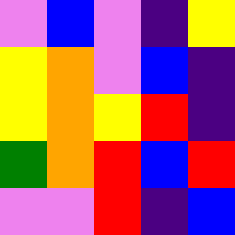[["violet", "blue", "violet", "indigo", "yellow"], ["yellow", "orange", "violet", "blue", "indigo"], ["yellow", "orange", "yellow", "red", "indigo"], ["green", "orange", "red", "blue", "red"], ["violet", "violet", "red", "indigo", "blue"]]